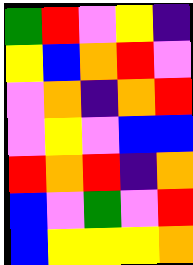[["green", "red", "violet", "yellow", "indigo"], ["yellow", "blue", "orange", "red", "violet"], ["violet", "orange", "indigo", "orange", "red"], ["violet", "yellow", "violet", "blue", "blue"], ["red", "orange", "red", "indigo", "orange"], ["blue", "violet", "green", "violet", "red"], ["blue", "yellow", "yellow", "yellow", "orange"]]